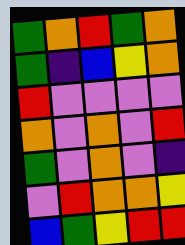[["green", "orange", "red", "green", "orange"], ["green", "indigo", "blue", "yellow", "orange"], ["red", "violet", "violet", "violet", "violet"], ["orange", "violet", "orange", "violet", "red"], ["green", "violet", "orange", "violet", "indigo"], ["violet", "red", "orange", "orange", "yellow"], ["blue", "green", "yellow", "red", "red"]]